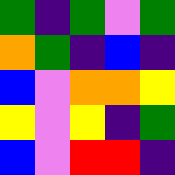[["green", "indigo", "green", "violet", "green"], ["orange", "green", "indigo", "blue", "indigo"], ["blue", "violet", "orange", "orange", "yellow"], ["yellow", "violet", "yellow", "indigo", "green"], ["blue", "violet", "red", "red", "indigo"]]